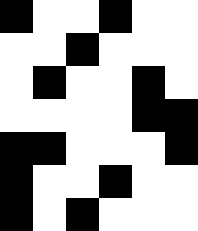[["black", "white", "white", "black", "white", "white"], ["white", "white", "black", "white", "white", "white"], ["white", "black", "white", "white", "black", "white"], ["white", "white", "white", "white", "black", "black"], ["black", "black", "white", "white", "white", "black"], ["black", "white", "white", "black", "white", "white"], ["black", "white", "black", "white", "white", "white"]]